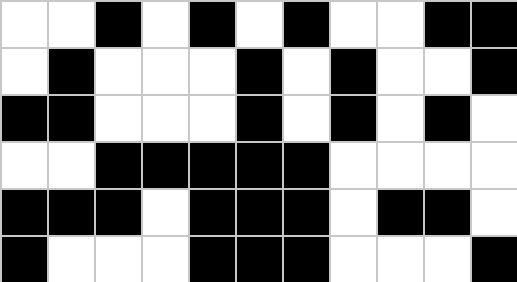[["white", "white", "black", "white", "black", "white", "black", "white", "white", "black", "black"], ["white", "black", "white", "white", "white", "black", "white", "black", "white", "white", "black"], ["black", "black", "white", "white", "white", "black", "white", "black", "white", "black", "white"], ["white", "white", "black", "black", "black", "black", "black", "white", "white", "white", "white"], ["black", "black", "black", "white", "black", "black", "black", "white", "black", "black", "white"], ["black", "white", "white", "white", "black", "black", "black", "white", "white", "white", "black"]]